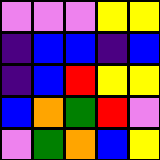[["violet", "violet", "violet", "yellow", "yellow"], ["indigo", "blue", "blue", "indigo", "blue"], ["indigo", "blue", "red", "yellow", "yellow"], ["blue", "orange", "green", "red", "violet"], ["violet", "green", "orange", "blue", "yellow"]]